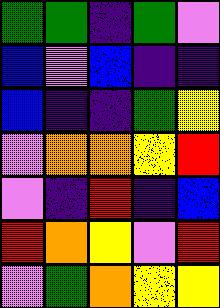[["green", "green", "indigo", "green", "violet"], ["blue", "violet", "blue", "indigo", "indigo"], ["blue", "indigo", "indigo", "green", "yellow"], ["violet", "orange", "orange", "yellow", "red"], ["violet", "indigo", "red", "indigo", "blue"], ["red", "orange", "yellow", "violet", "red"], ["violet", "green", "orange", "yellow", "yellow"]]